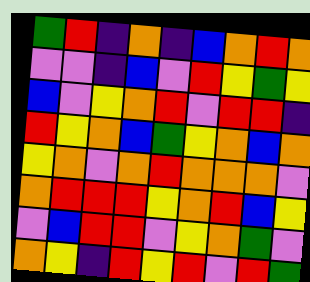[["green", "red", "indigo", "orange", "indigo", "blue", "orange", "red", "orange"], ["violet", "violet", "indigo", "blue", "violet", "red", "yellow", "green", "yellow"], ["blue", "violet", "yellow", "orange", "red", "violet", "red", "red", "indigo"], ["red", "yellow", "orange", "blue", "green", "yellow", "orange", "blue", "orange"], ["yellow", "orange", "violet", "orange", "red", "orange", "orange", "orange", "violet"], ["orange", "red", "red", "red", "yellow", "orange", "red", "blue", "yellow"], ["violet", "blue", "red", "red", "violet", "yellow", "orange", "green", "violet"], ["orange", "yellow", "indigo", "red", "yellow", "red", "violet", "red", "green"]]